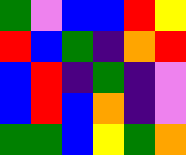[["green", "violet", "blue", "blue", "red", "yellow"], ["red", "blue", "green", "indigo", "orange", "red"], ["blue", "red", "indigo", "green", "indigo", "violet"], ["blue", "red", "blue", "orange", "indigo", "violet"], ["green", "green", "blue", "yellow", "green", "orange"]]